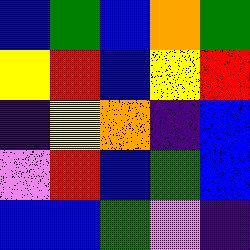[["blue", "green", "blue", "orange", "green"], ["yellow", "red", "blue", "yellow", "red"], ["indigo", "yellow", "orange", "indigo", "blue"], ["violet", "red", "blue", "green", "blue"], ["blue", "blue", "green", "violet", "indigo"]]